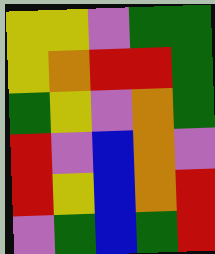[["yellow", "yellow", "violet", "green", "green"], ["yellow", "orange", "red", "red", "green"], ["green", "yellow", "violet", "orange", "green"], ["red", "violet", "blue", "orange", "violet"], ["red", "yellow", "blue", "orange", "red"], ["violet", "green", "blue", "green", "red"]]